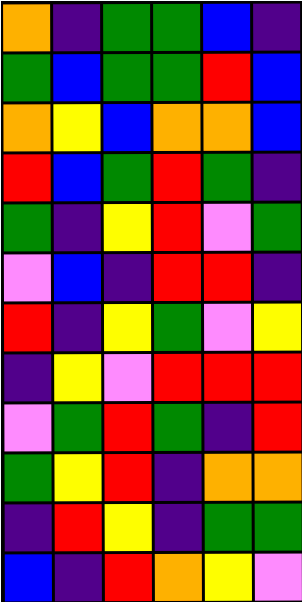[["orange", "indigo", "green", "green", "blue", "indigo"], ["green", "blue", "green", "green", "red", "blue"], ["orange", "yellow", "blue", "orange", "orange", "blue"], ["red", "blue", "green", "red", "green", "indigo"], ["green", "indigo", "yellow", "red", "violet", "green"], ["violet", "blue", "indigo", "red", "red", "indigo"], ["red", "indigo", "yellow", "green", "violet", "yellow"], ["indigo", "yellow", "violet", "red", "red", "red"], ["violet", "green", "red", "green", "indigo", "red"], ["green", "yellow", "red", "indigo", "orange", "orange"], ["indigo", "red", "yellow", "indigo", "green", "green"], ["blue", "indigo", "red", "orange", "yellow", "violet"]]